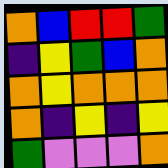[["orange", "blue", "red", "red", "green"], ["indigo", "yellow", "green", "blue", "orange"], ["orange", "yellow", "orange", "orange", "orange"], ["orange", "indigo", "yellow", "indigo", "yellow"], ["green", "violet", "violet", "violet", "orange"]]